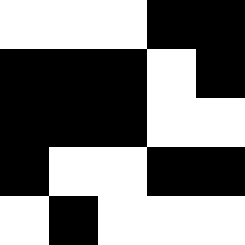[["white", "white", "white", "black", "black"], ["black", "black", "black", "white", "black"], ["black", "black", "black", "white", "white"], ["black", "white", "white", "black", "black"], ["white", "black", "white", "white", "white"]]